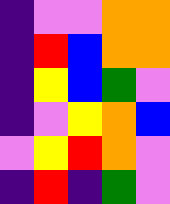[["indigo", "violet", "violet", "orange", "orange"], ["indigo", "red", "blue", "orange", "orange"], ["indigo", "yellow", "blue", "green", "violet"], ["indigo", "violet", "yellow", "orange", "blue"], ["violet", "yellow", "red", "orange", "violet"], ["indigo", "red", "indigo", "green", "violet"]]